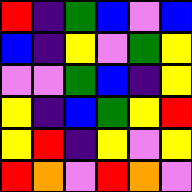[["red", "indigo", "green", "blue", "violet", "blue"], ["blue", "indigo", "yellow", "violet", "green", "yellow"], ["violet", "violet", "green", "blue", "indigo", "yellow"], ["yellow", "indigo", "blue", "green", "yellow", "red"], ["yellow", "red", "indigo", "yellow", "violet", "yellow"], ["red", "orange", "violet", "red", "orange", "violet"]]